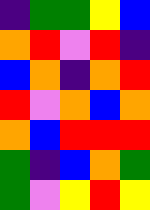[["indigo", "green", "green", "yellow", "blue"], ["orange", "red", "violet", "red", "indigo"], ["blue", "orange", "indigo", "orange", "red"], ["red", "violet", "orange", "blue", "orange"], ["orange", "blue", "red", "red", "red"], ["green", "indigo", "blue", "orange", "green"], ["green", "violet", "yellow", "red", "yellow"]]